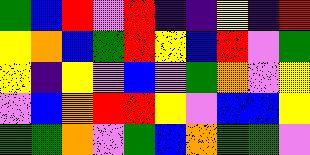[["green", "blue", "red", "violet", "red", "indigo", "indigo", "yellow", "indigo", "red"], ["yellow", "orange", "blue", "green", "red", "yellow", "blue", "red", "violet", "green"], ["yellow", "indigo", "yellow", "violet", "blue", "violet", "green", "orange", "violet", "yellow"], ["violet", "blue", "orange", "red", "red", "yellow", "violet", "blue", "blue", "yellow"], ["green", "green", "orange", "violet", "green", "blue", "orange", "green", "green", "violet"]]